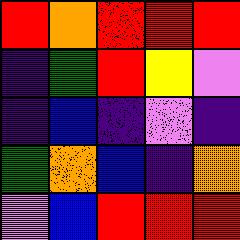[["red", "orange", "red", "red", "red"], ["indigo", "green", "red", "yellow", "violet"], ["indigo", "blue", "indigo", "violet", "indigo"], ["green", "orange", "blue", "indigo", "orange"], ["violet", "blue", "red", "red", "red"]]